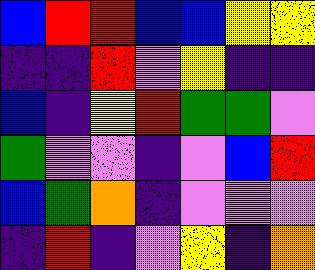[["blue", "red", "red", "blue", "blue", "yellow", "yellow"], ["indigo", "indigo", "red", "violet", "yellow", "indigo", "indigo"], ["blue", "indigo", "yellow", "red", "green", "green", "violet"], ["green", "violet", "violet", "indigo", "violet", "blue", "red"], ["blue", "green", "orange", "indigo", "violet", "violet", "violet"], ["indigo", "red", "indigo", "violet", "yellow", "indigo", "orange"]]